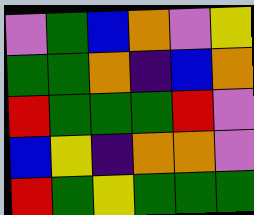[["violet", "green", "blue", "orange", "violet", "yellow"], ["green", "green", "orange", "indigo", "blue", "orange"], ["red", "green", "green", "green", "red", "violet"], ["blue", "yellow", "indigo", "orange", "orange", "violet"], ["red", "green", "yellow", "green", "green", "green"]]